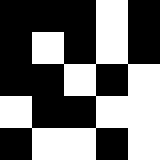[["black", "black", "black", "white", "black"], ["black", "white", "black", "white", "black"], ["black", "black", "white", "black", "white"], ["white", "black", "black", "white", "white"], ["black", "white", "white", "black", "white"]]